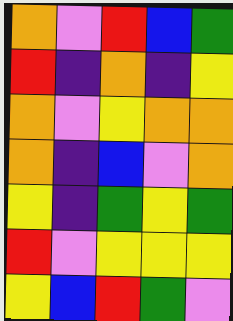[["orange", "violet", "red", "blue", "green"], ["red", "indigo", "orange", "indigo", "yellow"], ["orange", "violet", "yellow", "orange", "orange"], ["orange", "indigo", "blue", "violet", "orange"], ["yellow", "indigo", "green", "yellow", "green"], ["red", "violet", "yellow", "yellow", "yellow"], ["yellow", "blue", "red", "green", "violet"]]